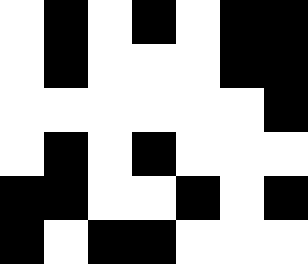[["white", "black", "white", "black", "white", "black", "black"], ["white", "black", "white", "white", "white", "black", "black"], ["white", "white", "white", "white", "white", "white", "black"], ["white", "black", "white", "black", "white", "white", "white"], ["black", "black", "white", "white", "black", "white", "black"], ["black", "white", "black", "black", "white", "white", "white"]]